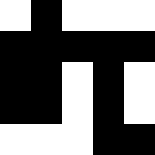[["white", "black", "white", "white", "white"], ["black", "black", "black", "black", "black"], ["black", "black", "white", "black", "white"], ["black", "black", "white", "black", "white"], ["white", "white", "white", "black", "black"]]